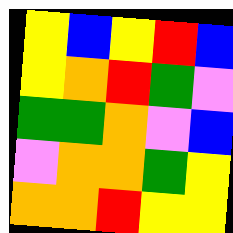[["yellow", "blue", "yellow", "red", "blue"], ["yellow", "orange", "red", "green", "violet"], ["green", "green", "orange", "violet", "blue"], ["violet", "orange", "orange", "green", "yellow"], ["orange", "orange", "red", "yellow", "yellow"]]